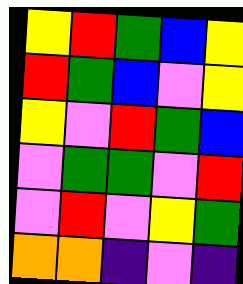[["yellow", "red", "green", "blue", "yellow"], ["red", "green", "blue", "violet", "yellow"], ["yellow", "violet", "red", "green", "blue"], ["violet", "green", "green", "violet", "red"], ["violet", "red", "violet", "yellow", "green"], ["orange", "orange", "indigo", "violet", "indigo"]]